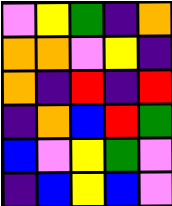[["violet", "yellow", "green", "indigo", "orange"], ["orange", "orange", "violet", "yellow", "indigo"], ["orange", "indigo", "red", "indigo", "red"], ["indigo", "orange", "blue", "red", "green"], ["blue", "violet", "yellow", "green", "violet"], ["indigo", "blue", "yellow", "blue", "violet"]]